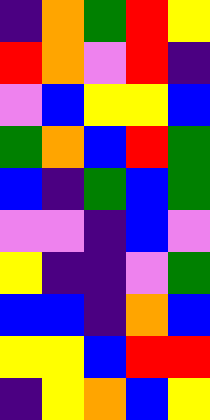[["indigo", "orange", "green", "red", "yellow"], ["red", "orange", "violet", "red", "indigo"], ["violet", "blue", "yellow", "yellow", "blue"], ["green", "orange", "blue", "red", "green"], ["blue", "indigo", "green", "blue", "green"], ["violet", "violet", "indigo", "blue", "violet"], ["yellow", "indigo", "indigo", "violet", "green"], ["blue", "blue", "indigo", "orange", "blue"], ["yellow", "yellow", "blue", "red", "red"], ["indigo", "yellow", "orange", "blue", "yellow"]]